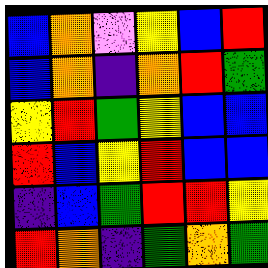[["blue", "orange", "violet", "yellow", "blue", "red"], ["blue", "orange", "indigo", "orange", "red", "green"], ["yellow", "red", "green", "yellow", "blue", "blue"], ["red", "blue", "yellow", "red", "blue", "blue"], ["indigo", "blue", "green", "red", "red", "yellow"], ["red", "orange", "indigo", "green", "orange", "green"]]